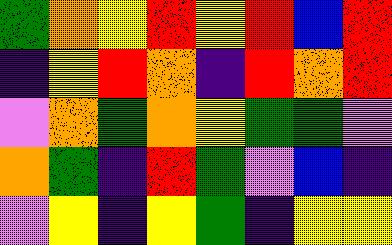[["green", "orange", "yellow", "red", "yellow", "red", "blue", "red"], ["indigo", "yellow", "red", "orange", "indigo", "red", "orange", "red"], ["violet", "orange", "green", "orange", "yellow", "green", "green", "violet"], ["orange", "green", "indigo", "red", "green", "violet", "blue", "indigo"], ["violet", "yellow", "indigo", "yellow", "green", "indigo", "yellow", "yellow"]]